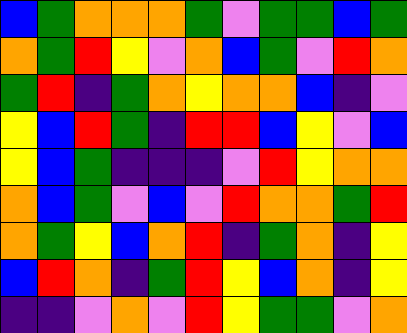[["blue", "green", "orange", "orange", "orange", "green", "violet", "green", "green", "blue", "green"], ["orange", "green", "red", "yellow", "violet", "orange", "blue", "green", "violet", "red", "orange"], ["green", "red", "indigo", "green", "orange", "yellow", "orange", "orange", "blue", "indigo", "violet"], ["yellow", "blue", "red", "green", "indigo", "red", "red", "blue", "yellow", "violet", "blue"], ["yellow", "blue", "green", "indigo", "indigo", "indigo", "violet", "red", "yellow", "orange", "orange"], ["orange", "blue", "green", "violet", "blue", "violet", "red", "orange", "orange", "green", "red"], ["orange", "green", "yellow", "blue", "orange", "red", "indigo", "green", "orange", "indigo", "yellow"], ["blue", "red", "orange", "indigo", "green", "red", "yellow", "blue", "orange", "indigo", "yellow"], ["indigo", "indigo", "violet", "orange", "violet", "red", "yellow", "green", "green", "violet", "orange"]]